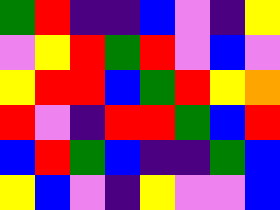[["green", "red", "indigo", "indigo", "blue", "violet", "indigo", "yellow"], ["violet", "yellow", "red", "green", "red", "violet", "blue", "violet"], ["yellow", "red", "red", "blue", "green", "red", "yellow", "orange"], ["red", "violet", "indigo", "red", "red", "green", "blue", "red"], ["blue", "red", "green", "blue", "indigo", "indigo", "green", "blue"], ["yellow", "blue", "violet", "indigo", "yellow", "violet", "violet", "blue"]]